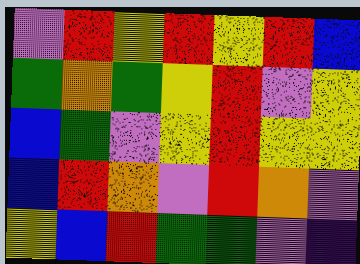[["violet", "red", "yellow", "red", "yellow", "red", "blue"], ["green", "orange", "green", "yellow", "red", "violet", "yellow"], ["blue", "green", "violet", "yellow", "red", "yellow", "yellow"], ["blue", "red", "orange", "violet", "red", "orange", "violet"], ["yellow", "blue", "red", "green", "green", "violet", "indigo"]]